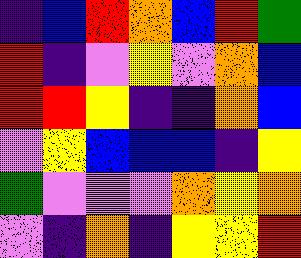[["indigo", "blue", "red", "orange", "blue", "red", "green"], ["red", "indigo", "violet", "yellow", "violet", "orange", "blue"], ["red", "red", "yellow", "indigo", "indigo", "orange", "blue"], ["violet", "yellow", "blue", "blue", "blue", "indigo", "yellow"], ["green", "violet", "violet", "violet", "orange", "yellow", "orange"], ["violet", "indigo", "orange", "indigo", "yellow", "yellow", "red"]]